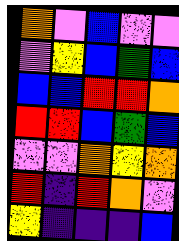[["orange", "violet", "blue", "violet", "violet"], ["violet", "yellow", "blue", "green", "blue"], ["blue", "blue", "red", "red", "orange"], ["red", "red", "blue", "green", "blue"], ["violet", "violet", "orange", "yellow", "orange"], ["red", "indigo", "red", "orange", "violet"], ["yellow", "indigo", "indigo", "indigo", "blue"]]